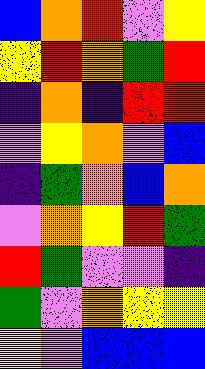[["blue", "orange", "red", "violet", "yellow"], ["yellow", "red", "orange", "green", "red"], ["indigo", "orange", "indigo", "red", "red"], ["violet", "yellow", "orange", "violet", "blue"], ["indigo", "green", "orange", "blue", "orange"], ["violet", "orange", "yellow", "red", "green"], ["red", "green", "violet", "violet", "indigo"], ["green", "violet", "orange", "yellow", "yellow"], ["yellow", "violet", "blue", "blue", "blue"]]